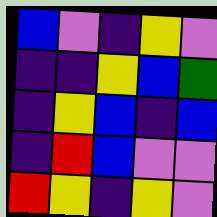[["blue", "violet", "indigo", "yellow", "violet"], ["indigo", "indigo", "yellow", "blue", "green"], ["indigo", "yellow", "blue", "indigo", "blue"], ["indigo", "red", "blue", "violet", "violet"], ["red", "yellow", "indigo", "yellow", "violet"]]